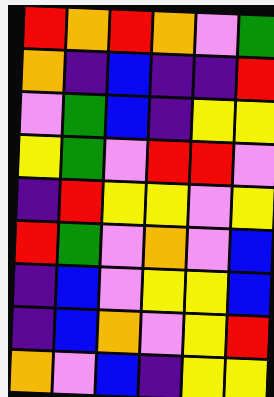[["red", "orange", "red", "orange", "violet", "green"], ["orange", "indigo", "blue", "indigo", "indigo", "red"], ["violet", "green", "blue", "indigo", "yellow", "yellow"], ["yellow", "green", "violet", "red", "red", "violet"], ["indigo", "red", "yellow", "yellow", "violet", "yellow"], ["red", "green", "violet", "orange", "violet", "blue"], ["indigo", "blue", "violet", "yellow", "yellow", "blue"], ["indigo", "blue", "orange", "violet", "yellow", "red"], ["orange", "violet", "blue", "indigo", "yellow", "yellow"]]